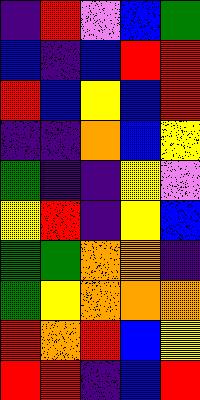[["indigo", "red", "violet", "blue", "green"], ["blue", "indigo", "blue", "red", "red"], ["red", "blue", "yellow", "blue", "red"], ["indigo", "indigo", "orange", "blue", "yellow"], ["green", "indigo", "indigo", "yellow", "violet"], ["yellow", "red", "indigo", "yellow", "blue"], ["green", "green", "orange", "orange", "indigo"], ["green", "yellow", "orange", "orange", "orange"], ["red", "orange", "red", "blue", "yellow"], ["red", "red", "indigo", "blue", "red"]]